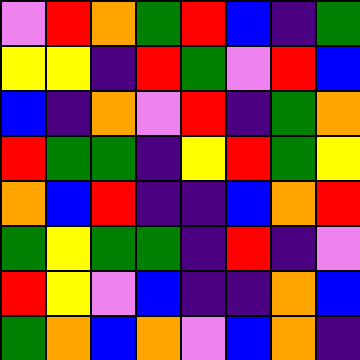[["violet", "red", "orange", "green", "red", "blue", "indigo", "green"], ["yellow", "yellow", "indigo", "red", "green", "violet", "red", "blue"], ["blue", "indigo", "orange", "violet", "red", "indigo", "green", "orange"], ["red", "green", "green", "indigo", "yellow", "red", "green", "yellow"], ["orange", "blue", "red", "indigo", "indigo", "blue", "orange", "red"], ["green", "yellow", "green", "green", "indigo", "red", "indigo", "violet"], ["red", "yellow", "violet", "blue", "indigo", "indigo", "orange", "blue"], ["green", "orange", "blue", "orange", "violet", "blue", "orange", "indigo"]]